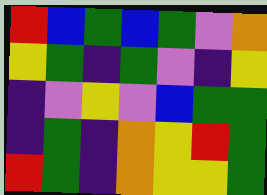[["red", "blue", "green", "blue", "green", "violet", "orange"], ["yellow", "green", "indigo", "green", "violet", "indigo", "yellow"], ["indigo", "violet", "yellow", "violet", "blue", "green", "green"], ["indigo", "green", "indigo", "orange", "yellow", "red", "green"], ["red", "green", "indigo", "orange", "yellow", "yellow", "green"]]